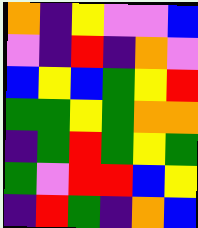[["orange", "indigo", "yellow", "violet", "violet", "blue"], ["violet", "indigo", "red", "indigo", "orange", "violet"], ["blue", "yellow", "blue", "green", "yellow", "red"], ["green", "green", "yellow", "green", "orange", "orange"], ["indigo", "green", "red", "green", "yellow", "green"], ["green", "violet", "red", "red", "blue", "yellow"], ["indigo", "red", "green", "indigo", "orange", "blue"]]